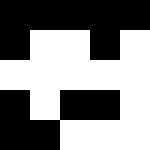[["black", "black", "black", "black", "black"], ["black", "white", "white", "black", "white"], ["white", "white", "white", "white", "white"], ["black", "white", "black", "black", "white"], ["black", "black", "white", "white", "white"]]